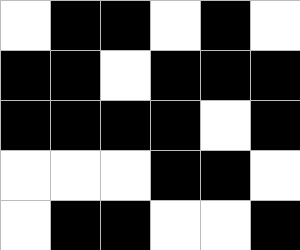[["white", "black", "black", "white", "black", "white"], ["black", "black", "white", "black", "black", "black"], ["black", "black", "black", "black", "white", "black"], ["white", "white", "white", "black", "black", "white"], ["white", "black", "black", "white", "white", "black"]]